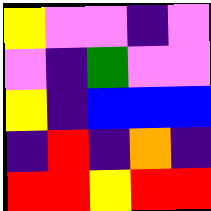[["yellow", "violet", "violet", "indigo", "violet"], ["violet", "indigo", "green", "violet", "violet"], ["yellow", "indigo", "blue", "blue", "blue"], ["indigo", "red", "indigo", "orange", "indigo"], ["red", "red", "yellow", "red", "red"]]